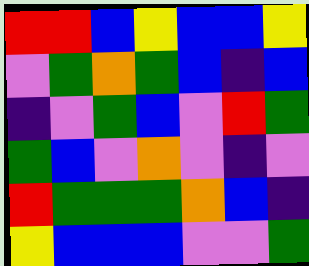[["red", "red", "blue", "yellow", "blue", "blue", "yellow"], ["violet", "green", "orange", "green", "blue", "indigo", "blue"], ["indigo", "violet", "green", "blue", "violet", "red", "green"], ["green", "blue", "violet", "orange", "violet", "indigo", "violet"], ["red", "green", "green", "green", "orange", "blue", "indigo"], ["yellow", "blue", "blue", "blue", "violet", "violet", "green"]]